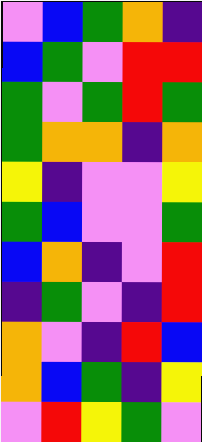[["violet", "blue", "green", "orange", "indigo"], ["blue", "green", "violet", "red", "red"], ["green", "violet", "green", "red", "green"], ["green", "orange", "orange", "indigo", "orange"], ["yellow", "indigo", "violet", "violet", "yellow"], ["green", "blue", "violet", "violet", "green"], ["blue", "orange", "indigo", "violet", "red"], ["indigo", "green", "violet", "indigo", "red"], ["orange", "violet", "indigo", "red", "blue"], ["orange", "blue", "green", "indigo", "yellow"], ["violet", "red", "yellow", "green", "violet"]]